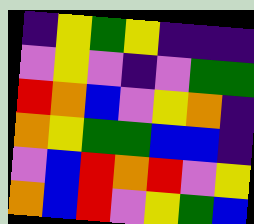[["indigo", "yellow", "green", "yellow", "indigo", "indigo", "indigo"], ["violet", "yellow", "violet", "indigo", "violet", "green", "green"], ["red", "orange", "blue", "violet", "yellow", "orange", "indigo"], ["orange", "yellow", "green", "green", "blue", "blue", "indigo"], ["violet", "blue", "red", "orange", "red", "violet", "yellow"], ["orange", "blue", "red", "violet", "yellow", "green", "blue"]]